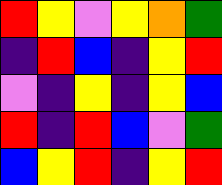[["red", "yellow", "violet", "yellow", "orange", "green"], ["indigo", "red", "blue", "indigo", "yellow", "red"], ["violet", "indigo", "yellow", "indigo", "yellow", "blue"], ["red", "indigo", "red", "blue", "violet", "green"], ["blue", "yellow", "red", "indigo", "yellow", "red"]]